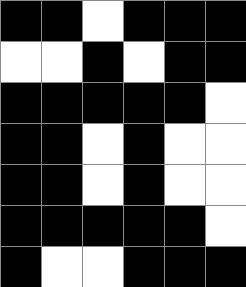[["black", "black", "white", "black", "black", "black"], ["white", "white", "black", "white", "black", "black"], ["black", "black", "black", "black", "black", "white"], ["black", "black", "white", "black", "white", "white"], ["black", "black", "white", "black", "white", "white"], ["black", "black", "black", "black", "black", "white"], ["black", "white", "white", "black", "black", "black"]]